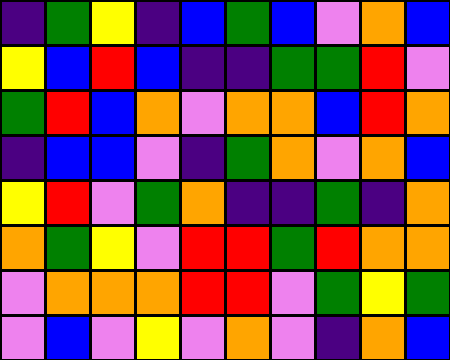[["indigo", "green", "yellow", "indigo", "blue", "green", "blue", "violet", "orange", "blue"], ["yellow", "blue", "red", "blue", "indigo", "indigo", "green", "green", "red", "violet"], ["green", "red", "blue", "orange", "violet", "orange", "orange", "blue", "red", "orange"], ["indigo", "blue", "blue", "violet", "indigo", "green", "orange", "violet", "orange", "blue"], ["yellow", "red", "violet", "green", "orange", "indigo", "indigo", "green", "indigo", "orange"], ["orange", "green", "yellow", "violet", "red", "red", "green", "red", "orange", "orange"], ["violet", "orange", "orange", "orange", "red", "red", "violet", "green", "yellow", "green"], ["violet", "blue", "violet", "yellow", "violet", "orange", "violet", "indigo", "orange", "blue"]]